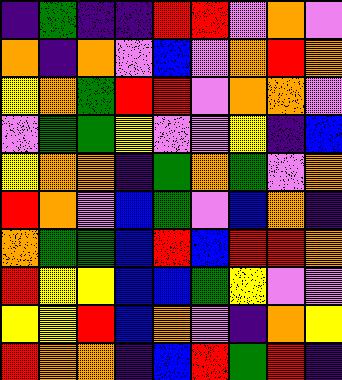[["indigo", "green", "indigo", "indigo", "red", "red", "violet", "orange", "violet"], ["orange", "indigo", "orange", "violet", "blue", "violet", "orange", "red", "orange"], ["yellow", "orange", "green", "red", "red", "violet", "orange", "orange", "violet"], ["violet", "green", "green", "yellow", "violet", "violet", "yellow", "indigo", "blue"], ["yellow", "orange", "orange", "indigo", "green", "orange", "green", "violet", "orange"], ["red", "orange", "violet", "blue", "green", "violet", "blue", "orange", "indigo"], ["orange", "green", "green", "blue", "red", "blue", "red", "red", "orange"], ["red", "yellow", "yellow", "blue", "blue", "green", "yellow", "violet", "violet"], ["yellow", "yellow", "red", "blue", "orange", "violet", "indigo", "orange", "yellow"], ["red", "orange", "orange", "indigo", "blue", "red", "green", "red", "indigo"]]